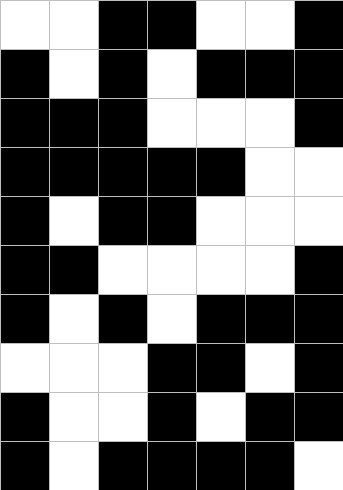[["white", "white", "black", "black", "white", "white", "black"], ["black", "white", "black", "white", "black", "black", "black"], ["black", "black", "black", "white", "white", "white", "black"], ["black", "black", "black", "black", "black", "white", "white"], ["black", "white", "black", "black", "white", "white", "white"], ["black", "black", "white", "white", "white", "white", "black"], ["black", "white", "black", "white", "black", "black", "black"], ["white", "white", "white", "black", "black", "white", "black"], ["black", "white", "white", "black", "white", "black", "black"], ["black", "white", "black", "black", "black", "black", "white"]]